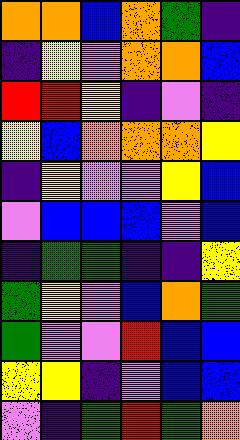[["orange", "orange", "blue", "orange", "green", "indigo"], ["indigo", "yellow", "violet", "orange", "orange", "blue"], ["red", "red", "yellow", "indigo", "violet", "indigo"], ["yellow", "blue", "orange", "orange", "orange", "yellow"], ["indigo", "yellow", "violet", "violet", "yellow", "blue"], ["violet", "blue", "blue", "blue", "violet", "blue"], ["indigo", "green", "green", "indigo", "indigo", "yellow"], ["green", "yellow", "violet", "blue", "orange", "green"], ["green", "violet", "violet", "red", "blue", "blue"], ["yellow", "yellow", "indigo", "violet", "blue", "blue"], ["violet", "indigo", "green", "red", "green", "orange"]]